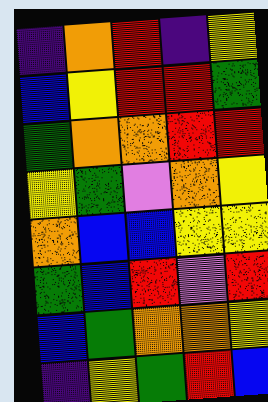[["indigo", "orange", "red", "indigo", "yellow"], ["blue", "yellow", "red", "red", "green"], ["green", "orange", "orange", "red", "red"], ["yellow", "green", "violet", "orange", "yellow"], ["orange", "blue", "blue", "yellow", "yellow"], ["green", "blue", "red", "violet", "red"], ["blue", "green", "orange", "orange", "yellow"], ["indigo", "yellow", "green", "red", "blue"]]